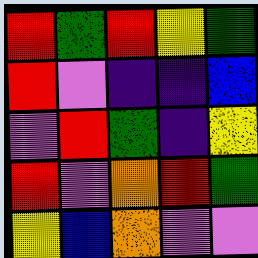[["red", "green", "red", "yellow", "green"], ["red", "violet", "indigo", "indigo", "blue"], ["violet", "red", "green", "indigo", "yellow"], ["red", "violet", "orange", "red", "green"], ["yellow", "blue", "orange", "violet", "violet"]]